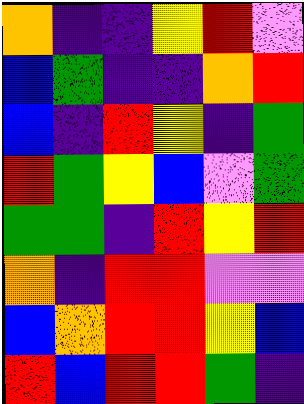[["orange", "indigo", "indigo", "yellow", "red", "violet"], ["blue", "green", "indigo", "indigo", "orange", "red"], ["blue", "indigo", "red", "yellow", "indigo", "green"], ["red", "green", "yellow", "blue", "violet", "green"], ["green", "green", "indigo", "red", "yellow", "red"], ["orange", "indigo", "red", "red", "violet", "violet"], ["blue", "orange", "red", "red", "yellow", "blue"], ["red", "blue", "red", "red", "green", "indigo"]]